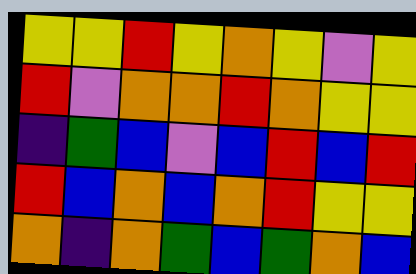[["yellow", "yellow", "red", "yellow", "orange", "yellow", "violet", "yellow"], ["red", "violet", "orange", "orange", "red", "orange", "yellow", "yellow"], ["indigo", "green", "blue", "violet", "blue", "red", "blue", "red"], ["red", "blue", "orange", "blue", "orange", "red", "yellow", "yellow"], ["orange", "indigo", "orange", "green", "blue", "green", "orange", "blue"]]